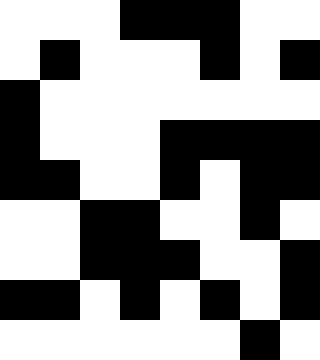[["white", "white", "white", "black", "black", "black", "white", "white"], ["white", "black", "white", "white", "white", "black", "white", "black"], ["black", "white", "white", "white", "white", "white", "white", "white"], ["black", "white", "white", "white", "black", "black", "black", "black"], ["black", "black", "white", "white", "black", "white", "black", "black"], ["white", "white", "black", "black", "white", "white", "black", "white"], ["white", "white", "black", "black", "black", "white", "white", "black"], ["black", "black", "white", "black", "white", "black", "white", "black"], ["white", "white", "white", "white", "white", "white", "black", "white"]]